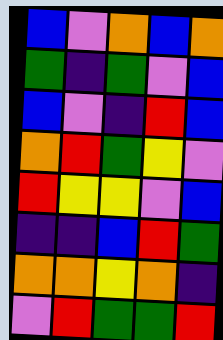[["blue", "violet", "orange", "blue", "orange"], ["green", "indigo", "green", "violet", "blue"], ["blue", "violet", "indigo", "red", "blue"], ["orange", "red", "green", "yellow", "violet"], ["red", "yellow", "yellow", "violet", "blue"], ["indigo", "indigo", "blue", "red", "green"], ["orange", "orange", "yellow", "orange", "indigo"], ["violet", "red", "green", "green", "red"]]